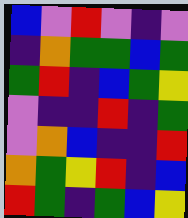[["blue", "violet", "red", "violet", "indigo", "violet"], ["indigo", "orange", "green", "green", "blue", "green"], ["green", "red", "indigo", "blue", "green", "yellow"], ["violet", "indigo", "indigo", "red", "indigo", "green"], ["violet", "orange", "blue", "indigo", "indigo", "red"], ["orange", "green", "yellow", "red", "indigo", "blue"], ["red", "green", "indigo", "green", "blue", "yellow"]]